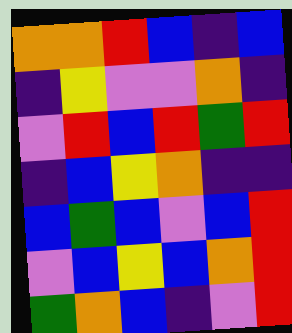[["orange", "orange", "red", "blue", "indigo", "blue"], ["indigo", "yellow", "violet", "violet", "orange", "indigo"], ["violet", "red", "blue", "red", "green", "red"], ["indigo", "blue", "yellow", "orange", "indigo", "indigo"], ["blue", "green", "blue", "violet", "blue", "red"], ["violet", "blue", "yellow", "blue", "orange", "red"], ["green", "orange", "blue", "indigo", "violet", "red"]]